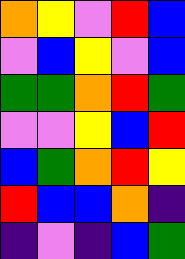[["orange", "yellow", "violet", "red", "blue"], ["violet", "blue", "yellow", "violet", "blue"], ["green", "green", "orange", "red", "green"], ["violet", "violet", "yellow", "blue", "red"], ["blue", "green", "orange", "red", "yellow"], ["red", "blue", "blue", "orange", "indigo"], ["indigo", "violet", "indigo", "blue", "green"]]